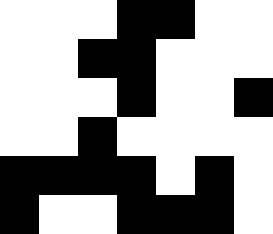[["white", "white", "white", "black", "black", "white", "white"], ["white", "white", "black", "black", "white", "white", "white"], ["white", "white", "white", "black", "white", "white", "black"], ["white", "white", "black", "white", "white", "white", "white"], ["black", "black", "black", "black", "white", "black", "white"], ["black", "white", "white", "black", "black", "black", "white"]]